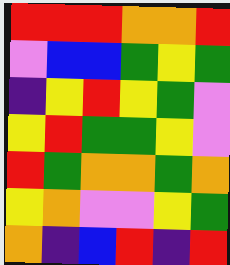[["red", "red", "red", "orange", "orange", "red"], ["violet", "blue", "blue", "green", "yellow", "green"], ["indigo", "yellow", "red", "yellow", "green", "violet"], ["yellow", "red", "green", "green", "yellow", "violet"], ["red", "green", "orange", "orange", "green", "orange"], ["yellow", "orange", "violet", "violet", "yellow", "green"], ["orange", "indigo", "blue", "red", "indigo", "red"]]